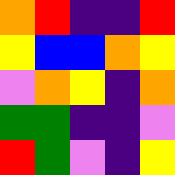[["orange", "red", "indigo", "indigo", "red"], ["yellow", "blue", "blue", "orange", "yellow"], ["violet", "orange", "yellow", "indigo", "orange"], ["green", "green", "indigo", "indigo", "violet"], ["red", "green", "violet", "indigo", "yellow"]]